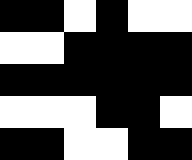[["black", "black", "white", "black", "white", "white"], ["white", "white", "black", "black", "black", "black"], ["black", "black", "black", "black", "black", "black"], ["white", "white", "white", "black", "black", "white"], ["black", "black", "white", "white", "black", "black"]]